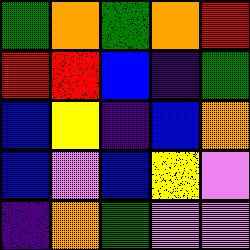[["green", "orange", "green", "orange", "red"], ["red", "red", "blue", "indigo", "green"], ["blue", "yellow", "indigo", "blue", "orange"], ["blue", "violet", "blue", "yellow", "violet"], ["indigo", "orange", "green", "violet", "violet"]]